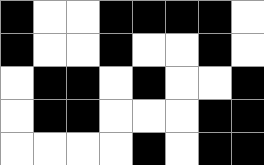[["black", "white", "white", "black", "black", "black", "black", "white"], ["black", "white", "white", "black", "white", "white", "black", "white"], ["white", "black", "black", "white", "black", "white", "white", "black"], ["white", "black", "black", "white", "white", "white", "black", "black"], ["white", "white", "white", "white", "black", "white", "black", "black"]]